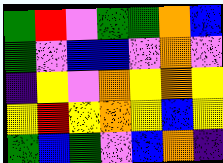[["green", "red", "violet", "green", "green", "orange", "blue"], ["green", "violet", "blue", "blue", "violet", "orange", "violet"], ["indigo", "yellow", "violet", "orange", "yellow", "orange", "yellow"], ["yellow", "red", "yellow", "orange", "yellow", "blue", "yellow"], ["green", "blue", "green", "violet", "blue", "orange", "indigo"]]